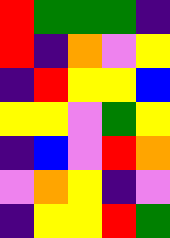[["red", "green", "green", "green", "indigo"], ["red", "indigo", "orange", "violet", "yellow"], ["indigo", "red", "yellow", "yellow", "blue"], ["yellow", "yellow", "violet", "green", "yellow"], ["indigo", "blue", "violet", "red", "orange"], ["violet", "orange", "yellow", "indigo", "violet"], ["indigo", "yellow", "yellow", "red", "green"]]